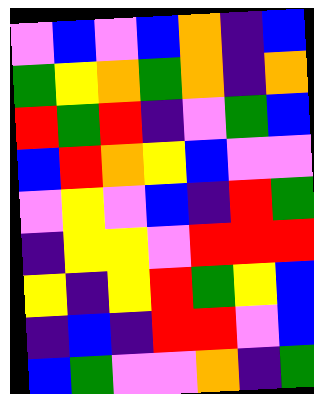[["violet", "blue", "violet", "blue", "orange", "indigo", "blue"], ["green", "yellow", "orange", "green", "orange", "indigo", "orange"], ["red", "green", "red", "indigo", "violet", "green", "blue"], ["blue", "red", "orange", "yellow", "blue", "violet", "violet"], ["violet", "yellow", "violet", "blue", "indigo", "red", "green"], ["indigo", "yellow", "yellow", "violet", "red", "red", "red"], ["yellow", "indigo", "yellow", "red", "green", "yellow", "blue"], ["indigo", "blue", "indigo", "red", "red", "violet", "blue"], ["blue", "green", "violet", "violet", "orange", "indigo", "green"]]